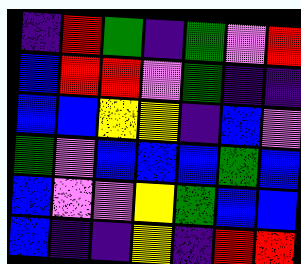[["indigo", "red", "green", "indigo", "green", "violet", "red"], ["blue", "red", "red", "violet", "green", "indigo", "indigo"], ["blue", "blue", "yellow", "yellow", "indigo", "blue", "violet"], ["green", "violet", "blue", "blue", "blue", "green", "blue"], ["blue", "violet", "violet", "yellow", "green", "blue", "blue"], ["blue", "indigo", "indigo", "yellow", "indigo", "red", "red"]]